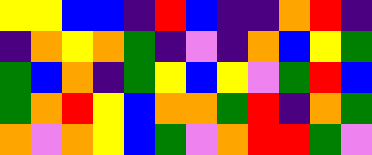[["yellow", "yellow", "blue", "blue", "indigo", "red", "blue", "indigo", "indigo", "orange", "red", "indigo"], ["indigo", "orange", "yellow", "orange", "green", "indigo", "violet", "indigo", "orange", "blue", "yellow", "green"], ["green", "blue", "orange", "indigo", "green", "yellow", "blue", "yellow", "violet", "green", "red", "blue"], ["green", "orange", "red", "yellow", "blue", "orange", "orange", "green", "red", "indigo", "orange", "green"], ["orange", "violet", "orange", "yellow", "blue", "green", "violet", "orange", "red", "red", "green", "violet"]]